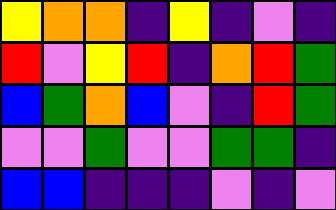[["yellow", "orange", "orange", "indigo", "yellow", "indigo", "violet", "indigo"], ["red", "violet", "yellow", "red", "indigo", "orange", "red", "green"], ["blue", "green", "orange", "blue", "violet", "indigo", "red", "green"], ["violet", "violet", "green", "violet", "violet", "green", "green", "indigo"], ["blue", "blue", "indigo", "indigo", "indigo", "violet", "indigo", "violet"]]